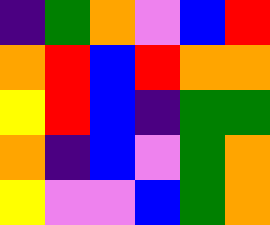[["indigo", "green", "orange", "violet", "blue", "red"], ["orange", "red", "blue", "red", "orange", "orange"], ["yellow", "red", "blue", "indigo", "green", "green"], ["orange", "indigo", "blue", "violet", "green", "orange"], ["yellow", "violet", "violet", "blue", "green", "orange"]]